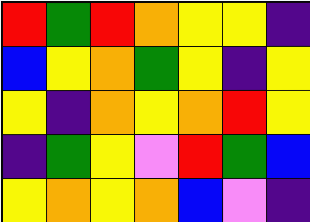[["red", "green", "red", "orange", "yellow", "yellow", "indigo"], ["blue", "yellow", "orange", "green", "yellow", "indigo", "yellow"], ["yellow", "indigo", "orange", "yellow", "orange", "red", "yellow"], ["indigo", "green", "yellow", "violet", "red", "green", "blue"], ["yellow", "orange", "yellow", "orange", "blue", "violet", "indigo"]]